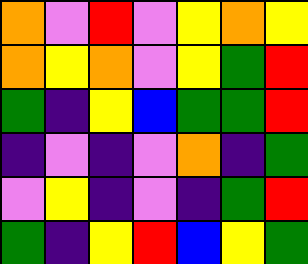[["orange", "violet", "red", "violet", "yellow", "orange", "yellow"], ["orange", "yellow", "orange", "violet", "yellow", "green", "red"], ["green", "indigo", "yellow", "blue", "green", "green", "red"], ["indigo", "violet", "indigo", "violet", "orange", "indigo", "green"], ["violet", "yellow", "indigo", "violet", "indigo", "green", "red"], ["green", "indigo", "yellow", "red", "blue", "yellow", "green"]]